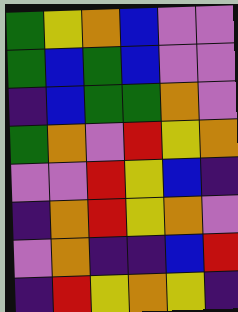[["green", "yellow", "orange", "blue", "violet", "violet"], ["green", "blue", "green", "blue", "violet", "violet"], ["indigo", "blue", "green", "green", "orange", "violet"], ["green", "orange", "violet", "red", "yellow", "orange"], ["violet", "violet", "red", "yellow", "blue", "indigo"], ["indigo", "orange", "red", "yellow", "orange", "violet"], ["violet", "orange", "indigo", "indigo", "blue", "red"], ["indigo", "red", "yellow", "orange", "yellow", "indigo"]]